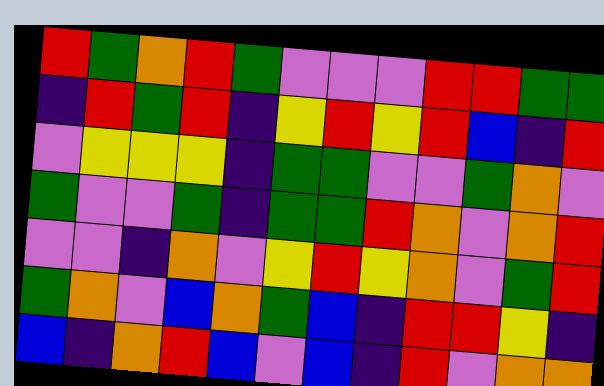[["red", "green", "orange", "red", "green", "violet", "violet", "violet", "red", "red", "green", "green"], ["indigo", "red", "green", "red", "indigo", "yellow", "red", "yellow", "red", "blue", "indigo", "red"], ["violet", "yellow", "yellow", "yellow", "indigo", "green", "green", "violet", "violet", "green", "orange", "violet"], ["green", "violet", "violet", "green", "indigo", "green", "green", "red", "orange", "violet", "orange", "red"], ["violet", "violet", "indigo", "orange", "violet", "yellow", "red", "yellow", "orange", "violet", "green", "red"], ["green", "orange", "violet", "blue", "orange", "green", "blue", "indigo", "red", "red", "yellow", "indigo"], ["blue", "indigo", "orange", "red", "blue", "violet", "blue", "indigo", "red", "violet", "orange", "orange"]]